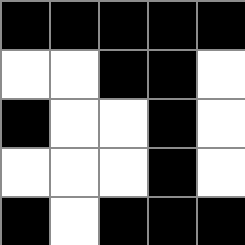[["black", "black", "black", "black", "black"], ["white", "white", "black", "black", "white"], ["black", "white", "white", "black", "white"], ["white", "white", "white", "black", "white"], ["black", "white", "black", "black", "black"]]